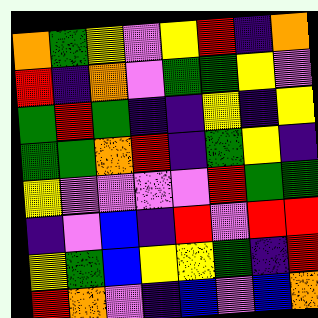[["orange", "green", "yellow", "violet", "yellow", "red", "indigo", "orange"], ["red", "indigo", "orange", "violet", "green", "green", "yellow", "violet"], ["green", "red", "green", "indigo", "indigo", "yellow", "indigo", "yellow"], ["green", "green", "orange", "red", "indigo", "green", "yellow", "indigo"], ["yellow", "violet", "violet", "violet", "violet", "red", "green", "green"], ["indigo", "violet", "blue", "indigo", "red", "violet", "red", "red"], ["yellow", "green", "blue", "yellow", "yellow", "green", "indigo", "red"], ["red", "orange", "violet", "indigo", "blue", "violet", "blue", "orange"]]